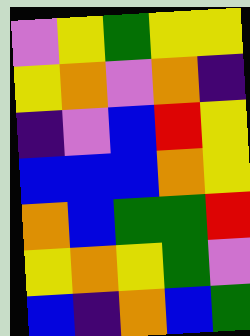[["violet", "yellow", "green", "yellow", "yellow"], ["yellow", "orange", "violet", "orange", "indigo"], ["indigo", "violet", "blue", "red", "yellow"], ["blue", "blue", "blue", "orange", "yellow"], ["orange", "blue", "green", "green", "red"], ["yellow", "orange", "yellow", "green", "violet"], ["blue", "indigo", "orange", "blue", "green"]]